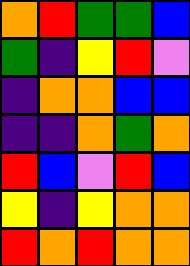[["orange", "red", "green", "green", "blue"], ["green", "indigo", "yellow", "red", "violet"], ["indigo", "orange", "orange", "blue", "blue"], ["indigo", "indigo", "orange", "green", "orange"], ["red", "blue", "violet", "red", "blue"], ["yellow", "indigo", "yellow", "orange", "orange"], ["red", "orange", "red", "orange", "orange"]]